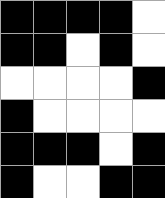[["black", "black", "black", "black", "white"], ["black", "black", "white", "black", "white"], ["white", "white", "white", "white", "black"], ["black", "white", "white", "white", "white"], ["black", "black", "black", "white", "black"], ["black", "white", "white", "black", "black"]]